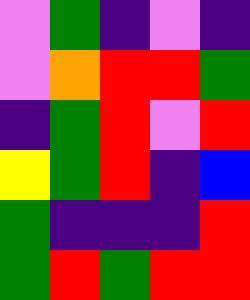[["violet", "green", "indigo", "violet", "indigo"], ["violet", "orange", "red", "red", "green"], ["indigo", "green", "red", "violet", "red"], ["yellow", "green", "red", "indigo", "blue"], ["green", "indigo", "indigo", "indigo", "red"], ["green", "red", "green", "red", "red"]]